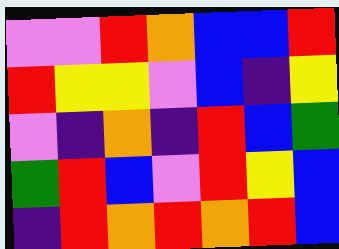[["violet", "violet", "red", "orange", "blue", "blue", "red"], ["red", "yellow", "yellow", "violet", "blue", "indigo", "yellow"], ["violet", "indigo", "orange", "indigo", "red", "blue", "green"], ["green", "red", "blue", "violet", "red", "yellow", "blue"], ["indigo", "red", "orange", "red", "orange", "red", "blue"]]